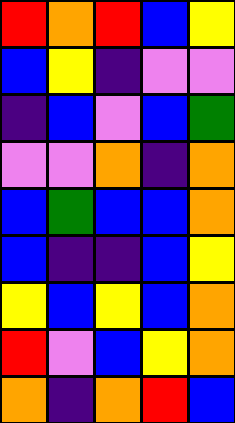[["red", "orange", "red", "blue", "yellow"], ["blue", "yellow", "indigo", "violet", "violet"], ["indigo", "blue", "violet", "blue", "green"], ["violet", "violet", "orange", "indigo", "orange"], ["blue", "green", "blue", "blue", "orange"], ["blue", "indigo", "indigo", "blue", "yellow"], ["yellow", "blue", "yellow", "blue", "orange"], ["red", "violet", "blue", "yellow", "orange"], ["orange", "indigo", "orange", "red", "blue"]]